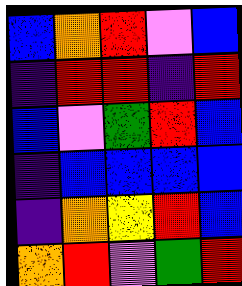[["blue", "orange", "red", "violet", "blue"], ["indigo", "red", "red", "indigo", "red"], ["blue", "violet", "green", "red", "blue"], ["indigo", "blue", "blue", "blue", "blue"], ["indigo", "orange", "yellow", "red", "blue"], ["orange", "red", "violet", "green", "red"]]